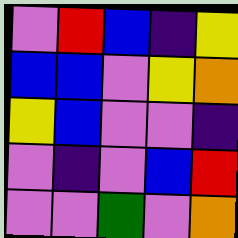[["violet", "red", "blue", "indigo", "yellow"], ["blue", "blue", "violet", "yellow", "orange"], ["yellow", "blue", "violet", "violet", "indigo"], ["violet", "indigo", "violet", "blue", "red"], ["violet", "violet", "green", "violet", "orange"]]